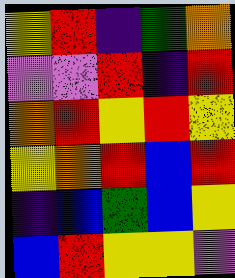[["yellow", "red", "indigo", "green", "orange"], ["violet", "violet", "red", "indigo", "red"], ["orange", "red", "yellow", "red", "yellow"], ["yellow", "orange", "red", "blue", "red"], ["indigo", "blue", "green", "blue", "yellow"], ["blue", "red", "yellow", "yellow", "violet"]]